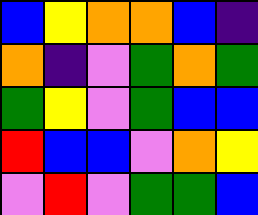[["blue", "yellow", "orange", "orange", "blue", "indigo"], ["orange", "indigo", "violet", "green", "orange", "green"], ["green", "yellow", "violet", "green", "blue", "blue"], ["red", "blue", "blue", "violet", "orange", "yellow"], ["violet", "red", "violet", "green", "green", "blue"]]